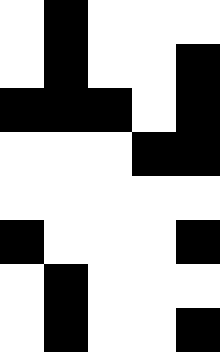[["white", "black", "white", "white", "white"], ["white", "black", "white", "white", "black"], ["black", "black", "black", "white", "black"], ["white", "white", "white", "black", "black"], ["white", "white", "white", "white", "white"], ["black", "white", "white", "white", "black"], ["white", "black", "white", "white", "white"], ["white", "black", "white", "white", "black"]]